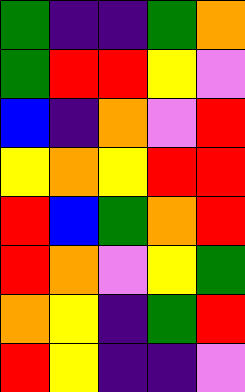[["green", "indigo", "indigo", "green", "orange"], ["green", "red", "red", "yellow", "violet"], ["blue", "indigo", "orange", "violet", "red"], ["yellow", "orange", "yellow", "red", "red"], ["red", "blue", "green", "orange", "red"], ["red", "orange", "violet", "yellow", "green"], ["orange", "yellow", "indigo", "green", "red"], ["red", "yellow", "indigo", "indigo", "violet"]]